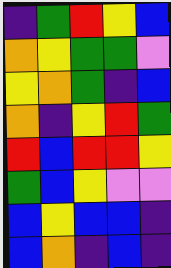[["indigo", "green", "red", "yellow", "blue"], ["orange", "yellow", "green", "green", "violet"], ["yellow", "orange", "green", "indigo", "blue"], ["orange", "indigo", "yellow", "red", "green"], ["red", "blue", "red", "red", "yellow"], ["green", "blue", "yellow", "violet", "violet"], ["blue", "yellow", "blue", "blue", "indigo"], ["blue", "orange", "indigo", "blue", "indigo"]]